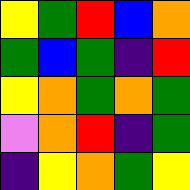[["yellow", "green", "red", "blue", "orange"], ["green", "blue", "green", "indigo", "red"], ["yellow", "orange", "green", "orange", "green"], ["violet", "orange", "red", "indigo", "green"], ["indigo", "yellow", "orange", "green", "yellow"]]